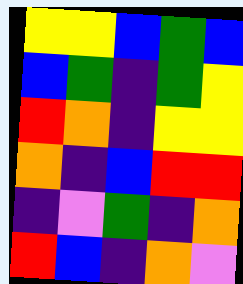[["yellow", "yellow", "blue", "green", "blue"], ["blue", "green", "indigo", "green", "yellow"], ["red", "orange", "indigo", "yellow", "yellow"], ["orange", "indigo", "blue", "red", "red"], ["indigo", "violet", "green", "indigo", "orange"], ["red", "blue", "indigo", "orange", "violet"]]